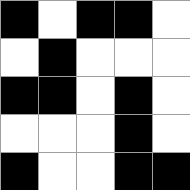[["black", "white", "black", "black", "white"], ["white", "black", "white", "white", "white"], ["black", "black", "white", "black", "white"], ["white", "white", "white", "black", "white"], ["black", "white", "white", "black", "black"]]